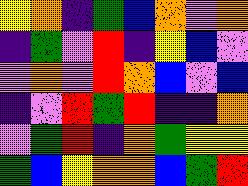[["yellow", "orange", "indigo", "green", "blue", "orange", "violet", "orange"], ["indigo", "green", "violet", "red", "indigo", "yellow", "blue", "violet"], ["violet", "orange", "violet", "red", "orange", "blue", "violet", "blue"], ["indigo", "violet", "red", "green", "red", "indigo", "indigo", "orange"], ["violet", "green", "red", "indigo", "orange", "green", "yellow", "yellow"], ["green", "blue", "yellow", "orange", "orange", "blue", "green", "red"]]